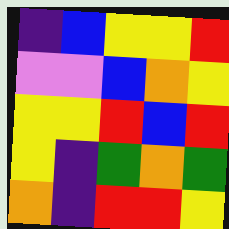[["indigo", "blue", "yellow", "yellow", "red"], ["violet", "violet", "blue", "orange", "yellow"], ["yellow", "yellow", "red", "blue", "red"], ["yellow", "indigo", "green", "orange", "green"], ["orange", "indigo", "red", "red", "yellow"]]